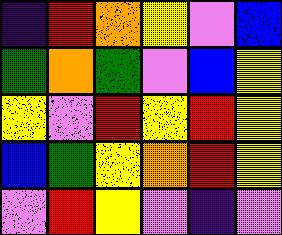[["indigo", "red", "orange", "yellow", "violet", "blue"], ["green", "orange", "green", "violet", "blue", "yellow"], ["yellow", "violet", "red", "yellow", "red", "yellow"], ["blue", "green", "yellow", "orange", "red", "yellow"], ["violet", "red", "yellow", "violet", "indigo", "violet"]]